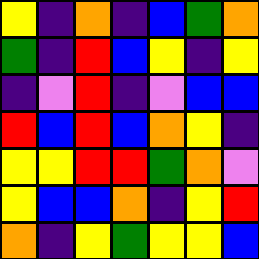[["yellow", "indigo", "orange", "indigo", "blue", "green", "orange"], ["green", "indigo", "red", "blue", "yellow", "indigo", "yellow"], ["indigo", "violet", "red", "indigo", "violet", "blue", "blue"], ["red", "blue", "red", "blue", "orange", "yellow", "indigo"], ["yellow", "yellow", "red", "red", "green", "orange", "violet"], ["yellow", "blue", "blue", "orange", "indigo", "yellow", "red"], ["orange", "indigo", "yellow", "green", "yellow", "yellow", "blue"]]